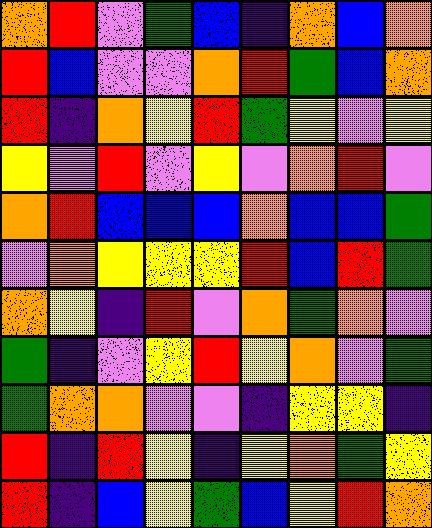[["orange", "red", "violet", "green", "blue", "indigo", "orange", "blue", "orange"], ["red", "blue", "violet", "violet", "orange", "red", "green", "blue", "orange"], ["red", "indigo", "orange", "yellow", "red", "green", "yellow", "violet", "yellow"], ["yellow", "violet", "red", "violet", "yellow", "violet", "orange", "red", "violet"], ["orange", "red", "blue", "blue", "blue", "orange", "blue", "blue", "green"], ["violet", "orange", "yellow", "yellow", "yellow", "red", "blue", "red", "green"], ["orange", "yellow", "indigo", "red", "violet", "orange", "green", "orange", "violet"], ["green", "indigo", "violet", "yellow", "red", "yellow", "orange", "violet", "green"], ["green", "orange", "orange", "violet", "violet", "indigo", "yellow", "yellow", "indigo"], ["red", "indigo", "red", "yellow", "indigo", "yellow", "orange", "green", "yellow"], ["red", "indigo", "blue", "yellow", "green", "blue", "yellow", "red", "orange"]]